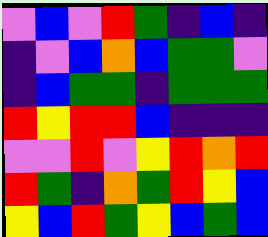[["violet", "blue", "violet", "red", "green", "indigo", "blue", "indigo"], ["indigo", "violet", "blue", "orange", "blue", "green", "green", "violet"], ["indigo", "blue", "green", "green", "indigo", "green", "green", "green"], ["red", "yellow", "red", "red", "blue", "indigo", "indigo", "indigo"], ["violet", "violet", "red", "violet", "yellow", "red", "orange", "red"], ["red", "green", "indigo", "orange", "green", "red", "yellow", "blue"], ["yellow", "blue", "red", "green", "yellow", "blue", "green", "blue"]]